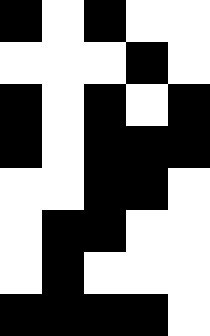[["black", "white", "black", "white", "white"], ["white", "white", "white", "black", "white"], ["black", "white", "black", "white", "black"], ["black", "white", "black", "black", "black"], ["white", "white", "black", "black", "white"], ["white", "black", "black", "white", "white"], ["white", "black", "white", "white", "white"], ["black", "black", "black", "black", "white"]]